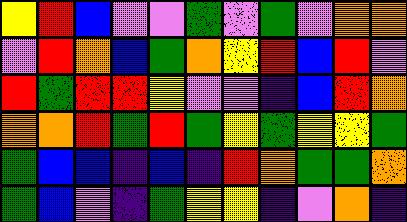[["yellow", "red", "blue", "violet", "violet", "green", "violet", "green", "violet", "orange", "orange"], ["violet", "red", "orange", "blue", "green", "orange", "yellow", "red", "blue", "red", "violet"], ["red", "green", "red", "red", "yellow", "violet", "violet", "indigo", "blue", "red", "orange"], ["orange", "orange", "red", "green", "red", "green", "yellow", "green", "yellow", "yellow", "green"], ["green", "blue", "blue", "indigo", "blue", "indigo", "red", "orange", "green", "green", "orange"], ["green", "blue", "violet", "indigo", "green", "yellow", "yellow", "indigo", "violet", "orange", "indigo"]]